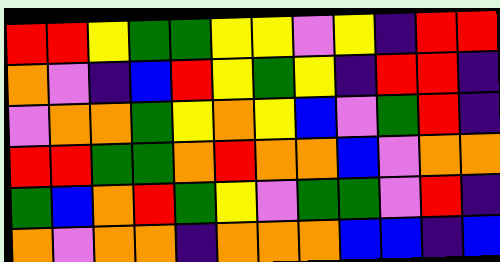[["red", "red", "yellow", "green", "green", "yellow", "yellow", "violet", "yellow", "indigo", "red", "red"], ["orange", "violet", "indigo", "blue", "red", "yellow", "green", "yellow", "indigo", "red", "red", "indigo"], ["violet", "orange", "orange", "green", "yellow", "orange", "yellow", "blue", "violet", "green", "red", "indigo"], ["red", "red", "green", "green", "orange", "red", "orange", "orange", "blue", "violet", "orange", "orange"], ["green", "blue", "orange", "red", "green", "yellow", "violet", "green", "green", "violet", "red", "indigo"], ["orange", "violet", "orange", "orange", "indigo", "orange", "orange", "orange", "blue", "blue", "indigo", "blue"]]